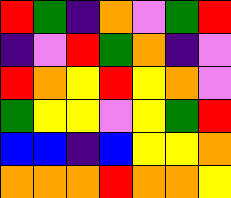[["red", "green", "indigo", "orange", "violet", "green", "red"], ["indigo", "violet", "red", "green", "orange", "indigo", "violet"], ["red", "orange", "yellow", "red", "yellow", "orange", "violet"], ["green", "yellow", "yellow", "violet", "yellow", "green", "red"], ["blue", "blue", "indigo", "blue", "yellow", "yellow", "orange"], ["orange", "orange", "orange", "red", "orange", "orange", "yellow"]]